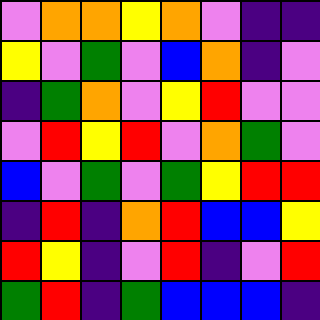[["violet", "orange", "orange", "yellow", "orange", "violet", "indigo", "indigo"], ["yellow", "violet", "green", "violet", "blue", "orange", "indigo", "violet"], ["indigo", "green", "orange", "violet", "yellow", "red", "violet", "violet"], ["violet", "red", "yellow", "red", "violet", "orange", "green", "violet"], ["blue", "violet", "green", "violet", "green", "yellow", "red", "red"], ["indigo", "red", "indigo", "orange", "red", "blue", "blue", "yellow"], ["red", "yellow", "indigo", "violet", "red", "indigo", "violet", "red"], ["green", "red", "indigo", "green", "blue", "blue", "blue", "indigo"]]